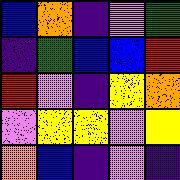[["blue", "orange", "indigo", "violet", "green"], ["indigo", "green", "blue", "blue", "red"], ["red", "violet", "indigo", "yellow", "orange"], ["violet", "yellow", "yellow", "violet", "yellow"], ["orange", "blue", "indigo", "violet", "indigo"]]